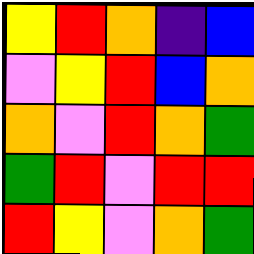[["yellow", "red", "orange", "indigo", "blue"], ["violet", "yellow", "red", "blue", "orange"], ["orange", "violet", "red", "orange", "green"], ["green", "red", "violet", "red", "red"], ["red", "yellow", "violet", "orange", "green"]]